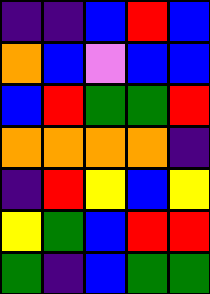[["indigo", "indigo", "blue", "red", "blue"], ["orange", "blue", "violet", "blue", "blue"], ["blue", "red", "green", "green", "red"], ["orange", "orange", "orange", "orange", "indigo"], ["indigo", "red", "yellow", "blue", "yellow"], ["yellow", "green", "blue", "red", "red"], ["green", "indigo", "blue", "green", "green"]]